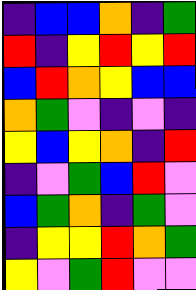[["indigo", "blue", "blue", "orange", "indigo", "green"], ["red", "indigo", "yellow", "red", "yellow", "red"], ["blue", "red", "orange", "yellow", "blue", "blue"], ["orange", "green", "violet", "indigo", "violet", "indigo"], ["yellow", "blue", "yellow", "orange", "indigo", "red"], ["indigo", "violet", "green", "blue", "red", "violet"], ["blue", "green", "orange", "indigo", "green", "violet"], ["indigo", "yellow", "yellow", "red", "orange", "green"], ["yellow", "violet", "green", "red", "violet", "violet"]]